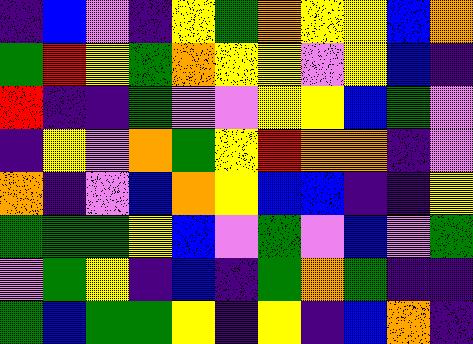[["indigo", "blue", "violet", "indigo", "yellow", "green", "orange", "yellow", "yellow", "blue", "orange"], ["green", "red", "yellow", "green", "orange", "yellow", "yellow", "violet", "yellow", "blue", "indigo"], ["red", "indigo", "indigo", "green", "violet", "violet", "yellow", "yellow", "blue", "green", "violet"], ["indigo", "yellow", "violet", "orange", "green", "yellow", "red", "orange", "orange", "indigo", "violet"], ["orange", "indigo", "violet", "blue", "orange", "yellow", "blue", "blue", "indigo", "indigo", "yellow"], ["green", "green", "green", "yellow", "blue", "violet", "green", "violet", "blue", "violet", "green"], ["violet", "green", "yellow", "indigo", "blue", "indigo", "green", "orange", "green", "indigo", "indigo"], ["green", "blue", "green", "green", "yellow", "indigo", "yellow", "indigo", "blue", "orange", "indigo"]]